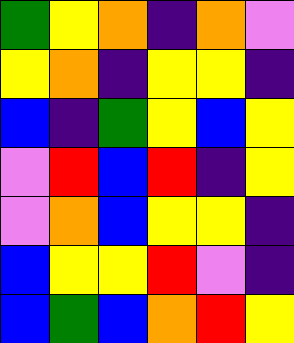[["green", "yellow", "orange", "indigo", "orange", "violet"], ["yellow", "orange", "indigo", "yellow", "yellow", "indigo"], ["blue", "indigo", "green", "yellow", "blue", "yellow"], ["violet", "red", "blue", "red", "indigo", "yellow"], ["violet", "orange", "blue", "yellow", "yellow", "indigo"], ["blue", "yellow", "yellow", "red", "violet", "indigo"], ["blue", "green", "blue", "orange", "red", "yellow"]]